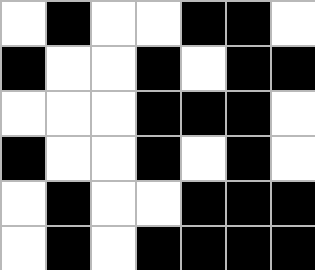[["white", "black", "white", "white", "black", "black", "white"], ["black", "white", "white", "black", "white", "black", "black"], ["white", "white", "white", "black", "black", "black", "white"], ["black", "white", "white", "black", "white", "black", "white"], ["white", "black", "white", "white", "black", "black", "black"], ["white", "black", "white", "black", "black", "black", "black"]]